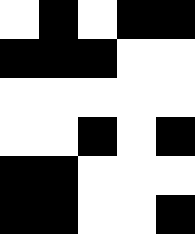[["white", "black", "white", "black", "black"], ["black", "black", "black", "white", "white"], ["white", "white", "white", "white", "white"], ["white", "white", "black", "white", "black"], ["black", "black", "white", "white", "white"], ["black", "black", "white", "white", "black"]]